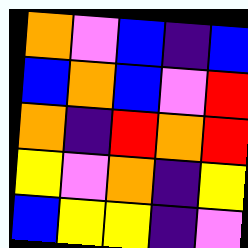[["orange", "violet", "blue", "indigo", "blue"], ["blue", "orange", "blue", "violet", "red"], ["orange", "indigo", "red", "orange", "red"], ["yellow", "violet", "orange", "indigo", "yellow"], ["blue", "yellow", "yellow", "indigo", "violet"]]